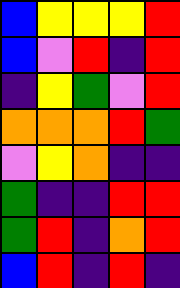[["blue", "yellow", "yellow", "yellow", "red"], ["blue", "violet", "red", "indigo", "red"], ["indigo", "yellow", "green", "violet", "red"], ["orange", "orange", "orange", "red", "green"], ["violet", "yellow", "orange", "indigo", "indigo"], ["green", "indigo", "indigo", "red", "red"], ["green", "red", "indigo", "orange", "red"], ["blue", "red", "indigo", "red", "indigo"]]